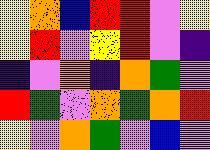[["yellow", "orange", "blue", "red", "red", "violet", "yellow"], ["yellow", "red", "violet", "yellow", "red", "violet", "indigo"], ["indigo", "violet", "orange", "indigo", "orange", "green", "violet"], ["red", "green", "violet", "orange", "green", "orange", "red"], ["yellow", "violet", "orange", "green", "violet", "blue", "violet"]]